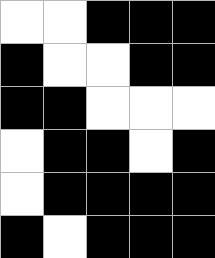[["white", "white", "black", "black", "black"], ["black", "white", "white", "black", "black"], ["black", "black", "white", "white", "white"], ["white", "black", "black", "white", "black"], ["white", "black", "black", "black", "black"], ["black", "white", "black", "black", "black"]]